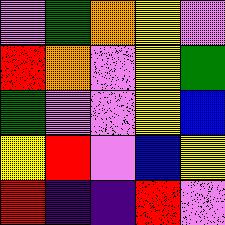[["violet", "green", "orange", "yellow", "violet"], ["red", "orange", "violet", "yellow", "green"], ["green", "violet", "violet", "yellow", "blue"], ["yellow", "red", "violet", "blue", "yellow"], ["red", "indigo", "indigo", "red", "violet"]]